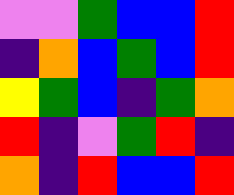[["violet", "violet", "green", "blue", "blue", "red"], ["indigo", "orange", "blue", "green", "blue", "red"], ["yellow", "green", "blue", "indigo", "green", "orange"], ["red", "indigo", "violet", "green", "red", "indigo"], ["orange", "indigo", "red", "blue", "blue", "red"]]